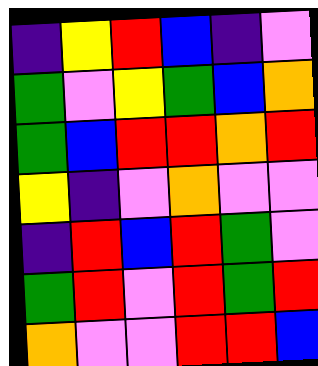[["indigo", "yellow", "red", "blue", "indigo", "violet"], ["green", "violet", "yellow", "green", "blue", "orange"], ["green", "blue", "red", "red", "orange", "red"], ["yellow", "indigo", "violet", "orange", "violet", "violet"], ["indigo", "red", "blue", "red", "green", "violet"], ["green", "red", "violet", "red", "green", "red"], ["orange", "violet", "violet", "red", "red", "blue"]]